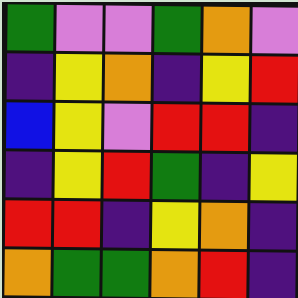[["green", "violet", "violet", "green", "orange", "violet"], ["indigo", "yellow", "orange", "indigo", "yellow", "red"], ["blue", "yellow", "violet", "red", "red", "indigo"], ["indigo", "yellow", "red", "green", "indigo", "yellow"], ["red", "red", "indigo", "yellow", "orange", "indigo"], ["orange", "green", "green", "orange", "red", "indigo"]]